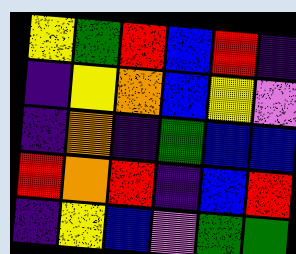[["yellow", "green", "red", "blue", "red", "indigo"], ["indigo", "yellow", "orange", "blue", "yellow", "violet"], ["indigo", "orange", "indigo", "green", "blue", "blue"], ["red", "orange", "red", "indigo", "blue", "red"], ["indigo", "yellow", "blue", "violet", "green", "green"]]